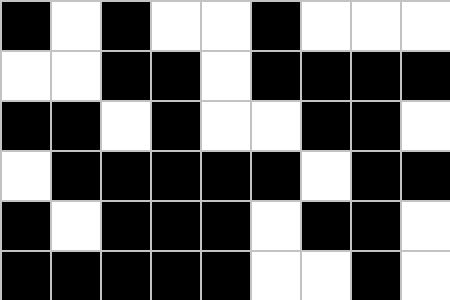[["black", "white", "black", "white", "white", "black", "white", "white", "white"], ["white", "white", "black", "black", "white", "black", "black", "black", "black"], ["black", "black", "white", "black", "white", "white", "black", "black", "white"], ["white", "black", "black", "black", "black", "black", "white", "black", "black"], ["black", "white", "black", "black", "black", "white", "black", "black", "white"], ["black", "black", "black", "black", "black", "white", "white", "black", "white"]]